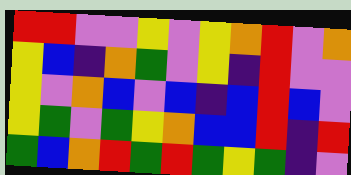[["red", "red", "violet", "violet", "yellow", "violet", "yellow", "orange", "red", "violet", "orange"], ["yellow", "blue", "indigo", "orange", "green", "violet", "yellow", "indigo", "red", "violet", "violet"], ["yellow", "violet", "orange", "blue", "violet", "blue", "indigo", "blue", "red", "blue", "violet"], ["yellow", "green", "violet", "green", "yellow", "orange", "blue", "blue", "red", "indigo", "red"], ["green", "blue", "orange", "red", "green", "red", "green", "yellow", "green", "indigo", "violet"]]